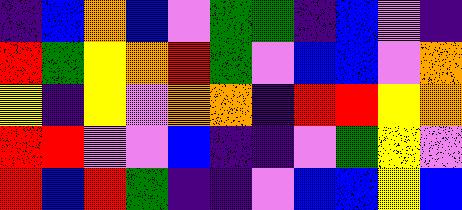[["indigo", "blue", "orange", "blue", "violet", "green", "green", "indigo", "blue", "violet", "indigo"], ["red", "green", "yellow", "orange", "red", "green", "violet", "blue", "blue", "violet", "orange"], ["yellow", "indigo", "yellow", "violet", "orange", "orange", "indigo", "red", "red", "yellow", "orange"], ["red", "red", "violet", "violet", "blue", "indigo", "indigo", "violet", "green", "yellow", "violet"], ["red", "blue", "red", "green", "indigo", "indigo", "violet", "blue", "blue", "yellow", "blue"]]